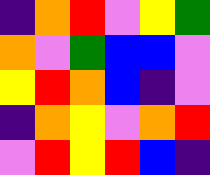[["indigo", "orange", "red", "violet", "yellow", "green"], ["orange", "violet", "green", "blue", "blue", "violet"], ["yellow", "red", "orange", "blue", "indigo", "violet"], ["indigo", "orange", "yellow", "violet", "orange", "red"], ["violet", "red", "yellow", "red", "blue", "indigo"]]